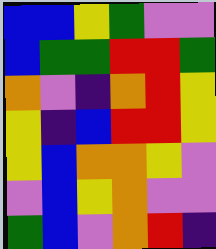[["blue", "blue", "yellow", "green", "violet", "violet"], ["blue", "green", "green", "red", "red", "green"], ["orange", "violet", "indigo", "orange", "red", "yellow"], ["yellow", "indigo", "blue", "red", "red", "yellow"], ["yellow", "blue", "orange", "orange", "yellow", "violet"], ["violet", "blue", "yellow", "orange", "violet", "violet"], ["green", "blue", "violet", "orange", "red", "indigo"]]